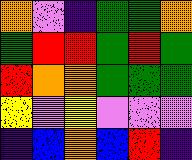[["orange", "violet", "indigo", "green", "green", "orange"], ["green", "red", "red", "green", "red", "green"], ["red", "orange", "orange", "green", "green", "green"], ["yellow", "violet", "yellow", "violet", "violet", "violet"], ["indigo", "blue", "orange", "blue", "red", "indigo"]]